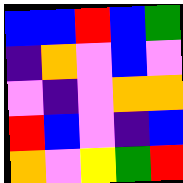[["blue", "blue", "red", "blue", "green"], ["indigo", "orange", "violet", "blue", "violet"], ["violet", "indigo", "violet", "orange", "orange"], ["red", "blue", "violet", "indigo", "blue"], ["orange", "violet", "yellow", "green", "red"]]